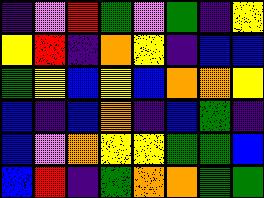[["indigo", "violet", "red", "green", "violet", "green", "indigo", "yellow"], ["yellow", "red", "indigo", "orange", "yellow", "indigo", "blue", "blue"], ["green", "yellow", "blue", "yellow", "blue", "orange", "orange", "yellow"], ["blue", "indigo", "blue", "orange", "indigo", "blue", "green", "indigo"], ["blue", "violet", "orange", "yellow", "yellow", "green", "green", "blue"], ["blue", "red", "indigo", "green", "orange", "orange", "green", "green"]]